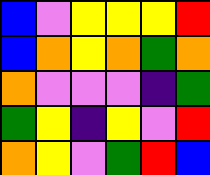[["blue", "violet", "yellow", "yellow", "yellow", "red"], ["blue", "orange", "yellow", "orange", "green", "orange"], ["orange", "violet", "violet", "violet", "indigo", "green"], ["green", "yellow", "indigo", "yellow", "violet", "red"], ["orange", "yellow", "violet", "green", "red", "blue"]]